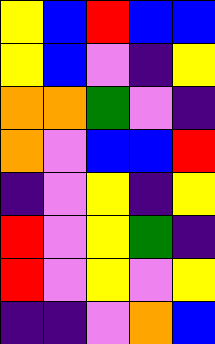[["yellow", "blue", "red", "blue", "blue"], ["yellow", "blue", "violet", "indigo", "yellow"], ["orange", "orange", "green", "violet", "indigo"], ["orange", "violet", "blue", "blue", "red"], ["indigo", "violet", "yellow", "indigo", "yellow"], ["red", "violet", "yellow", "green", "indigo"], ["red", "violet", "yellow", "violet", "yellow"], ["indigo", "indigo", "violet", "orange", "blue"]]